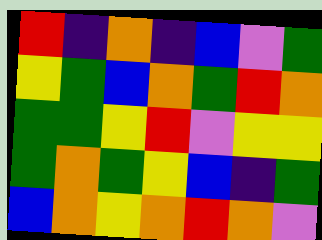[["red", "indigo", "orange", "indigo", "blue", "violet", "green"], ["yellow", "green", "blue", "orange", "green", "red", "orange"], ["green", "green", "yellow", "red", "violet", "yellow", "yellow"], ["green", "orange", "green", "yellow", "blue", "indigo", "green"], ["blue", "orange", "yellow", "orange", "red", "orange", "violet"]]